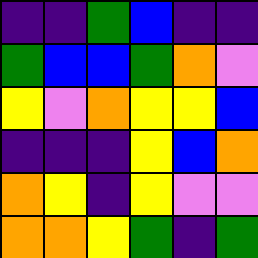[["indigo", "indigo", "green", "blue", "indigo", "indigo"], ["green", "blue", "blue", "green", "orange", "violet"], ["yellow", "violet", "orange", "yellow", "yellow", "blue"], ["indigo", "indigo", "indigo", "yellow", "blue", "orange"], ["orange", "yellow", "indigo", "yellow", "violet", "violet"], ["orange", "orange", "yellow", "green", "indigo", "green"]]